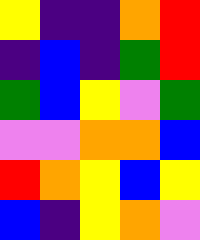[["yellow", "indigo", "indigo", "orange", "red"], ["indigo", "blue", "indigo", "green", "red"], ["green", "blue", "yellow", "violet", "green"], ["violet", "violet", "orange", "orange", "blue"], ["red", "orange", "yellow", "blue", "yellow"], ["blue", "indigo", "yellow", "orange", "violet"]]